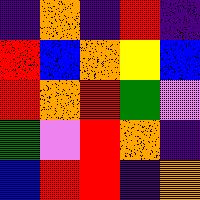[["indigo", "orange", "indigo", "red", "indigo"], ["red", "blue", "orange", "yellow", "blue"], ["red", "orange", "red", "green", "violet"], ["green", "violet", "red", "orange", "indigo"], ["blue", "red", "red", "indigo", "orange"]]